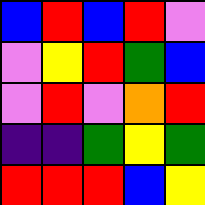[["blue", "red", "blue", "red", "violet"], ["violet", "yellow", "red", "green", "blue"], ["violet", "red", "violet", "orange", "red"], ["indigo", "indigo", "green", "yellow", "green"], ["red", "red", "red", "blue", "yellow"]]